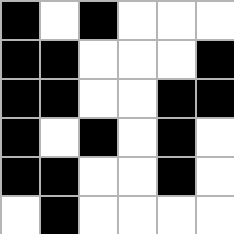[["black", "white", "black", "white", "white", "white"], ["black", "black", "white", "white", "white", "black"], ["black", "black", "white", "white", "black", "black"], ["black", "white", "black", "white", "black", "white"], ["black", "black", "white", "white", "black", "white"], ["white", "black", "white", "white", "white", "white"]]